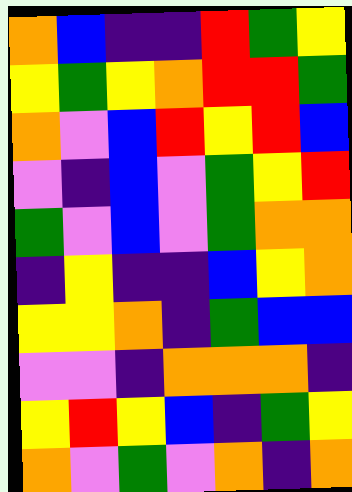[["orange", "blue", "indigo", "indigo", "red", "green", "yellow"], ["yellow", "green", "yellow", "orange", "red", "red", "green"], ["orange", "violet", "blue", "red", "yellow", "red", "blue"], ["violet", "indigo", "blue", "violet", "green", "yellow", "red"], ["green", "violet", "blue", "violet", "green", "orange", "orange"], ["indigo", "yellow", "indigo", "indigo", "blue", "yellow", "orange"], ["yellow", "yellow", "orange", "indigo", "green", "blue", "blue"], ["violet", "violet", "indigo", "orange", "orange", "orange", "indigo"], ["yellow", "red", "yellow", "blue", "indigo", "green", "yellow"], ["orange", "violet", "green", "violet", "orange", "indigo", "orange"]]